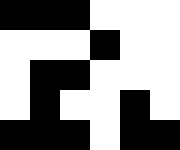[["black", "black", "black", "white", "white", "white"], ["white", "white", "white", "black", "white", "white"], ["white", "black", "black", "white", "white", "white"], ["white", "black", "white", "white", "black", "white"], ["black", "black", "black", "white", "black", "black"]]